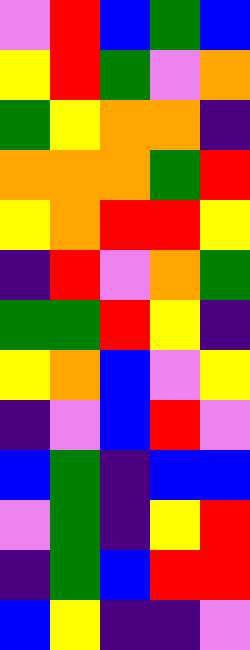[["violet", "red", "blue", "green", "blue"], ["yellow", "red", "green", "violet", "orange"], ["green", "yellow", "orange", "orange", "indigo"], ["orange", "orange", "orange", "green", "red"], ["yellow", "orange", "red", "red", "yellow"], ["indigo", "red", "violet", "orange", "green"], ["green", "green", "red", "yellow", "indigo"], ["yellow", "orange", "blue", "violet", "yellow"], ["indigo", "violet", "blue", "red", "violet"], ["blue", "green", "indigo", "blue", "blue"], ["violet", "green", "indigo", "yellow", "red"], ["indigo", "green", "blue", "red", "red"], ["blue", "yellow", "indigo", "indigo", "violet"]]